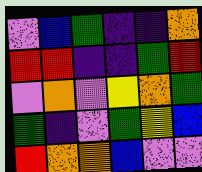[["violet", "blue", "green", "indigo", "indigo", "orange"], ["red", "red", "indigo", "indigo", "green", "red"], ["violet", "orange", "violet", "yellow", "orange", "green"], ["green", "indigo", "violet", "green", "yellow", "blue"], ["red", "orange", "orange", "blue", "violet", "violet"]]